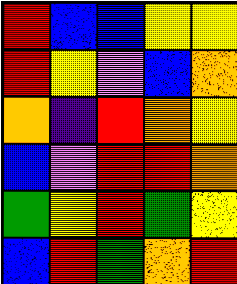[["red", "blue", "blue", "yellow", "yellow"], ["red", "yellow", "violet", "blue", "orange"], ["orange", "indigo", "red", "orange", "yellow"], ["blue", "violet", "red", "red", "orange"], ["green", "yellow", "red", "green", "yellow"], ["blue", "red", "green", "orange", "red"]]